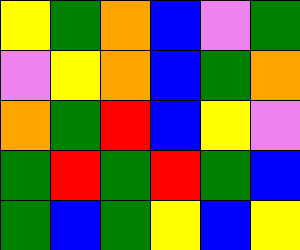[["yellow", "green", "orange", "blue", "violet", "green"], ["violet", "yellow", "orange", "blue", "green", "orange"], ["orange", "green", "red", "blue", "yellow", "violet"], ["green", "red", "green", "red", "green", "blue"], ["green", "blue", "green", "yellow", "blue", "yellow"]]